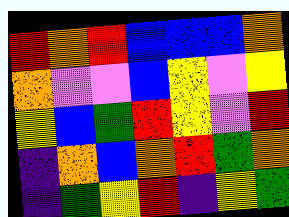[["red", "orange", "red", "blue", "blue", "blue", "orange"], ["orange", "violet", "violet", "blue", "yellow", "violet", "yellow"], ["yellow", "blue", "green", "red", "yellow", "violet", "red"], ["indigo", "orange", "blue", "orange", "red", "green", "orange"], ["indigo", "green", "yellow", "red", "indigo", "yellow", "green"]]